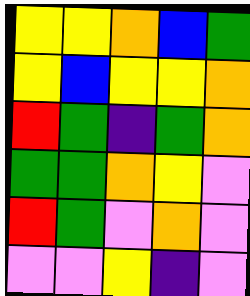[["yellow", "yellow", "orange", "blue", "green"], ["yellow", "blue", "yellow", "yellow", "orange"], ["red", "green", "indigo", "green", "orange"], ["green", "green", "orange", "yellow", "violet"], ["red", "green", "violet", "orange", "violet"], ["violet", "violet", "yellow", "indigo", "violet"]]